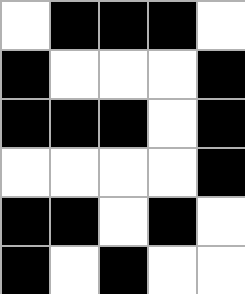[["white", "black", "black", "black", "white"], ["black", "white", "white", "white", "black"], ["black", "black", "black", "white", "black"], ["white", "white", "white", "white", "black"], ["black", "black", "white", "black", "white"], ["black", "white", "black", "white", "white"]]